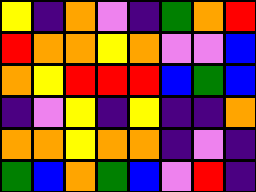[["yellow", "indigo", "orange", "violet", "indigo", "green", "orange", "red"], ["red", "orange", "orange", "yellow", "orange", "violet", "violet", "blue"], ["orange", "yellow", "red", "red", "red", "blue", "green", "blue"], ["indigo", "violet", "yellow", "indigo", "yellow", "indigo", "indigo", "orange"], ["orange", "orange", "yellow", "orange", "orange", "indigo", "violet", "indigo"], ["green", "blue", "orange", "green", "blue", "violet", "red", "indigo"]]